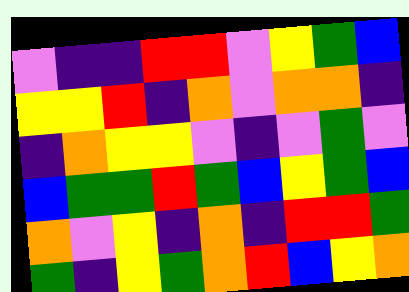[["violet", "indigo", "indigo", "red", "red", "violet", "yellow", "green", "blue"], ["yellow", "yellow", "red", "indigo", "orange", "violet", "orange", "orange", "indigo"], ["indigo", "orange", "yellow", "yellow", "violet", "indigo", "violet", "green", "violet"], ["blue", "green", "green", "red", "green", "blue", "yellow", "green", "blue"], ["orange", "violet", "yellow", "indigo", "orange", "indigo", "red", "red", "green"], ["green", "indigo", "yellow", "green", "orange", "red", "blue", "yellow", "orange"]]